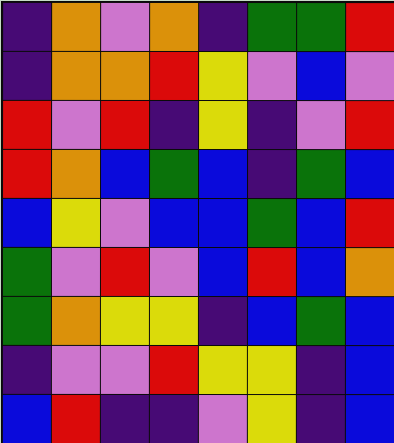[["indigo", "orange", "violet", "orange", "indigo", "green", "green", "red"], ["indigo", "orange", "orange", "red", "yellow", "violet", "blue", "violet"], ["red", "violet", "red", "indigo", "yellow", "indigo", "violet", "red"], ["red", "orange", "blue", "green", "blue", "indigo", "green", "blue"], ["blue", "yellow", "violet", "blue", "blue", "green", "blue", "red"], ["green", "violet", "red", "violet", "blue", "red", "blue", "orange"], ["green", "orange", "yellow", "yellow", "indigo", "blue", "green", "blue"], ["indigo", "violet", "violet", "red", "yellow", "yellow", "indigo", "blue"], ["blue", "red", "indigo", "indigo", "violet", "yellow", "indigo", "blue"]]